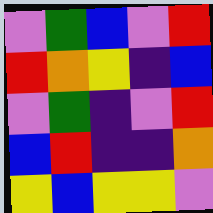[["violet", "green", "blue", "violet", "red"], ["red", "orange", "yellow", "indigo", "blue"], ["violet", "green", "indigo", "violet", "red"], ["blue", "red", "indigo", "indigo", "orange"], ["yellow", "blue", "yellow", "yellow", "violet"]]